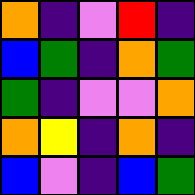[["orange", "indigo", "violet", "red", "indigo"], ["blue", "green", "indigo", "orange", "green"], ["green", "indigo", "violet", "violet", "orange"], ["orange", "yellow", "indigo", "orange", "indigo"], ["blue", "violet", "indigo", "blue", "green"]]